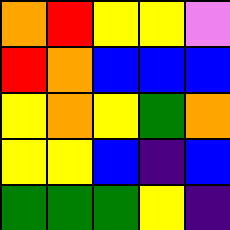[["orange", "red", "yellow", "yellow", "violet"], ["red", "orange", "blue", "blue", "blue"], ["yellow", "orange", "yellow", "green", "orange"], ["yellow", "yellow", "blue", "indigo", "blue"], ["green", "green", "green", "yellow", "indigo"]]